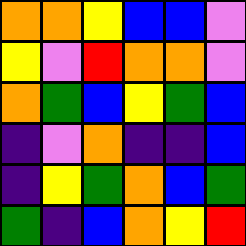[["orange", "orange", "yellow", "blue", "blue", "violet"], ["yellow", "violet", "red", "orange", "orange", "violet"], ["orange", "green", "blue", "yellow", "green", "blue"], ["indigo", "violet", "orange", "indigo", "indigo", "blue"], ["indigo", "yellow", "green", "orange", "blue", "green"], ["green", "indigo", "blue", "orange", "yellow", "red"]]